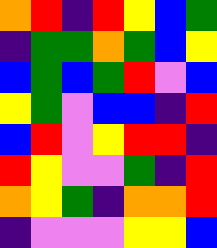[["orange", "red", "indigo", "red", "yellow", "blue", "green"], ["indigo", "green", "green", "orange", "green", "blue", "yellow"], ["blue", "green", "blue", "green", "red", "violet", "blue"], ["yellow", "green", "violet", "blue", "blue", "indigo", "red"], ["blue", "red", "violet", "yellow", "red", "red", "indigo"], ["red", "yellow", "violet", "violet", "green", "indigo", "red"], ["orange", "yellow", "green", "indigo", "orange", "orange", "red"], ["indigo", "violet", "violet", "violet", "yellow", "yellow", "blue"]]